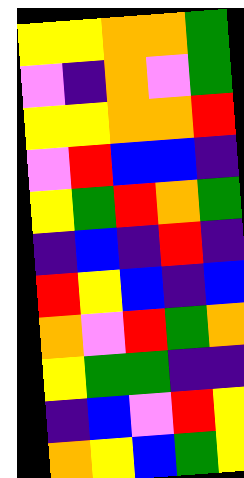[["yellow", "yellow", "orange", "orange", "green"], ["violet", "indigo", "orange", "violet", "green"], ["yellow", "yellow", "orange", "orange", "red"], ["violet", "red", "blue", "blue", "indigo"], ["yellow", "green", "red", "orange", "green"], ["indigo", "blue", "indigo", "red", "indigo"], ["red", "yellow", "blue", "indigo", "blue"], ["orange", "violet", "red", "green", "orange"], ["yellow", "green", "green", "indigo", "indigo"], ["indigo", "blue", "violet", "red", "yellow"], ["orange", "yellow", "blue", "green", "yellow"]]